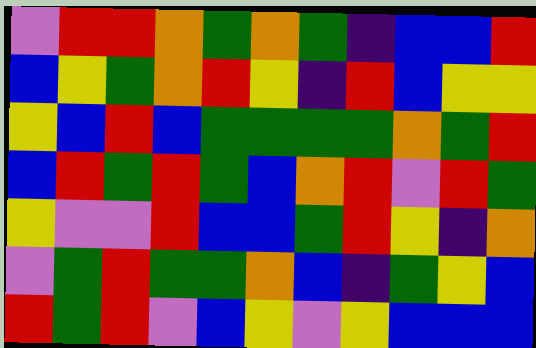[["violet", "red", "red", "orange", "green", "orange", "green", "indigo", "blue", "blue", "red"], ["blue", "yellow", "green", "orange", "red", "yellow", "indigo", "red", "blue", "yellow", "yellow"], ["yellow", "blue", "red", "blue", "green", "green", "green", "green", "orange", "green", "red"], ["blue", "red", "green", "red", "green", "blue", "orange", "red", "violet", "red", "green"], ["yellow", "violet", "violet", "red", "blue", "blue", "green", "red", "yellow", "indigo", "orange"], ["violet", "green", "red", "green", "green", "orange", "blue", "indigo", "green", "yellow", "blue"], ["red", "green", "red", "violet", "blue", "yellow", "violet", "yellow", "blue", "blue", "blue"]]